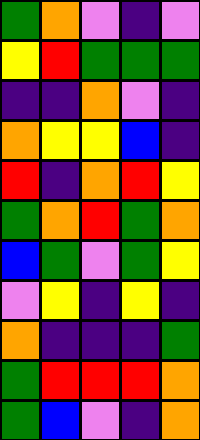[["green", "orange", "violet", "indigo", "violet"], ["yellow", "red", "green", "green", "green"], ["indigo", "indigo", "orange", "violet", "indigo"], ["orange", "yellow", "yellow", "blue", "indigo"], ["red", "indigo", "orange", "red", "yellow"], ["green", "orange", "red", "green", "orange"], ["blue", "green", "violet", "green", "yellow"], ["violet", "yellow", "indigo", "yellow", "indigo"], ["orange", "indigo", "indigo", "indigo", "green"], ["green", "red", "red", "red", "orange"], ["green", "blue", "violet", "indigo", "orange"]]